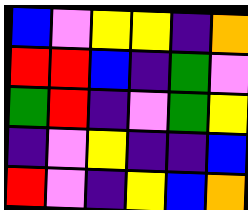[["blue", "violet", "yellow", "yellow", "indigo", "orange"], ["red", "red", "blue", "indigo", "green", "violet"], ["green", "red", "indigo", "violet", "green", "yellow"], ["indigo", "violet", "yellow", "indigo", "indigo", "blue"], ["red", "violet", "indigo", "yellow", "blue", "orange"]]